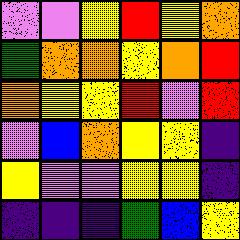[["violet", "violet", "yellow", "red", "yellow", "orange"], ["green", "orange", "orange", "yellow", "orange", "red"], ["orange", "yellow", "yellow", "red", "violet", "red"], ["violet", "blue", "orange", "yellow", "yellow", "indigo"], ["yellow", "violet", "violet", "yellow", "yellow", "indigo"], ["indigo", "indigo", "indigo", "green", "blue", "yellow"]]